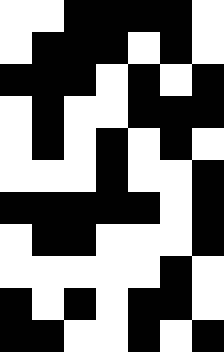[["white", "white", "black", "black", "black", "black", "white"], ["white", "black", "black", "black", "white", "black", "white"], ["black", "black", "black", "white", "black", "white", "black"], ["white", "black", "white", "white", "black", "black", "black"], ["white", "black", "white", "black", "white", "black", "white"], ["white", "white", "white", "black", "white", "white", "black"], ["black", "black", "black", "black", "black", "white", "black"], ["white", "black", "black", "white", "white", "white", "black"], ["white", "white", "white", "white", "white", "black", "white"], ["black", "white", "black", "white", "black", "black", "white"], ["black", "black", "white", "white", "black", "white", "black"]]